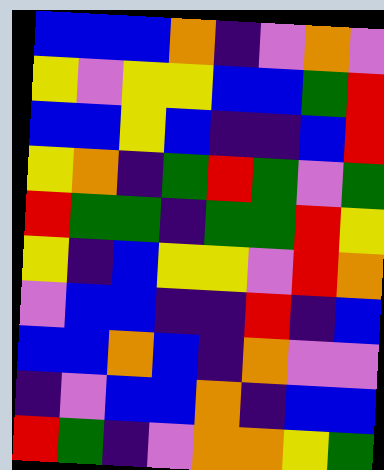[["blue", "blue", "blue", "orange", "indigo", "violet", "orange", "violet"], ["yellow", "violet", "yellow", "yellow", "blue", "blue", "green", "red"], ["blue", "blue", "yellow", "blue", "indigo", "indigo", "blue", "red"], ["yellow", "orange", "indigo", "green", "red", "green", "violet", "green"], ["red", "green", "green", "indigo", "green", "green", "red", "yellow"], ["yellow", "indigo", "blue", "yellow", "yellow", "violet", "red", "orange"], ["violet", "blue", "blue", "indigo", "indigo", "red", "indigo", "blue"], ["blue", "blue", "orange", "blue", "indigo", "orange", "violet", "violet"], ["indigo", "violet", "blue", "blue", "orange", "indigo", "blue", "blue"], ["red", "green", "indigo", "violet", "orange", "orange", "yellow", "green"]]